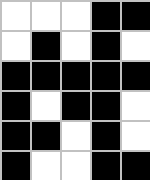[["white", "white", "white", "black", "black"], ["white", "black", "white", "black", "white"], ["black", "black", "black", "black", "black"], ["black", "white", "black", "black", "white"], ["black", "black", "white", "black", "white"], ["black", "white", "white", "black", "black"]]